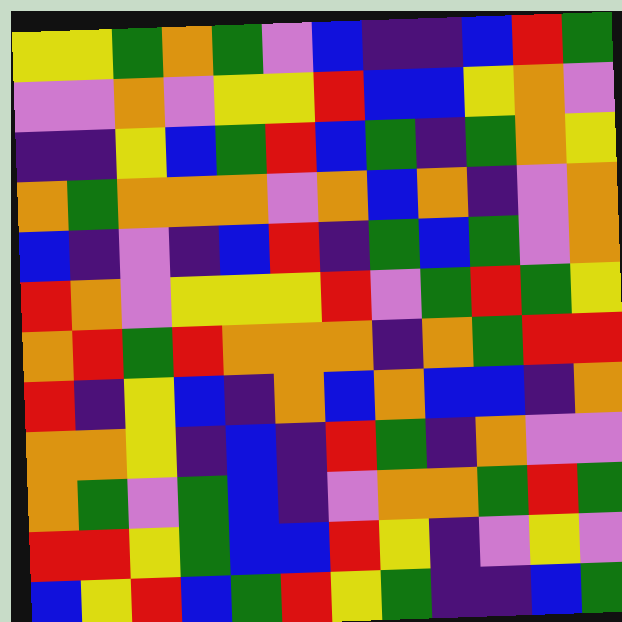[["yellow", "yellow", "green", "orange", "green", "violet", "blue", "indigo", "indigo", "blue", "red", "green"], ["violet", "violet", "orange", "violet", "yellow", "yellow", "red", "blue", "blue", "yellow", "orange", "violet"], ["indigo", "indigo", "yellow", "blue", "green", "red", "blue", "green", "indigo", "green", "orange", "yellow"], ["orange", "green", "orange", "orange", "orange", "violet", "orange", "blue", "orange", "indigo", "violet", "orange"], ["blue", "indigo", "violet", "indigo", "blue", "red", "indigo", "green", "blue", "green", "violet", "orange"], ["red", "orange", "violet", "yellow", "yellow", "yellow", "red", "violet", "green", "red", "green", "yellow"], ["orange", "red", "green", "red", "orange", "orange", "orange", "indigo", "orange", "green", "red", "red"], ["red", "indigo", "yellow", "blue", "indigo", "orange", "blue", "orange", "blue", "blue", "indigo", "orange"], ["orange", "orange", "yellow", "indigo", "blue", "indigo", "red", "green", "indigo", "orange", "violet", "violet"], ["orange", "green", "violet", "green", "blue", "indigo", "violet", "orange", "orange", "green", "red", "green"], ["red", "red", "yellow", "green", "blue", "blue", "red", "yellow", "indigo", "violet", "yellow", "violet"], ["blue", "yellow", "red", "blue", "green", "red", "yellow", "green", "indigo", "indigo", "blue", "green"]]